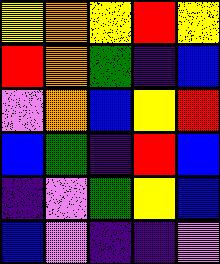[["yellow", "orange", "yellow", "red", "yellow"], ["red", "orange", "green", "indigo", "blue"], ["violet", "orange", "blue", "yellow", "red"], ["blue", "green", "indigo", "red", "blue"], ["indigo", "violet", "green", "yellow", "blue"], ["blue", "violet", "indigo", "indigo", "violet"]]